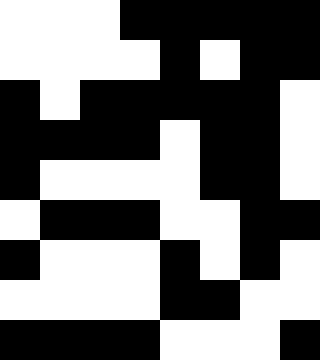[["white", "white", "white", "black", "black", "black", "black", "black"], ["white", "white", "white", "white", "black", "white", "black", "black"], ["black", "white", "black", "black", "black", "black", "black", "white"], ["black", "black", "black", "black", "white", "black", "black", "white"], ["black", "white", "white", "white", "white", "black", "black", "white"], ["white", "black", "black", "black", "white", "white", "black", "black"], ["black", "white", "white", "white", "black", "white", "black", "white"], ["white", "white", "white", "white", "black", "black", "white", "white"], ["black", "black", "black", "black", "white", "white", "white", "black"]]